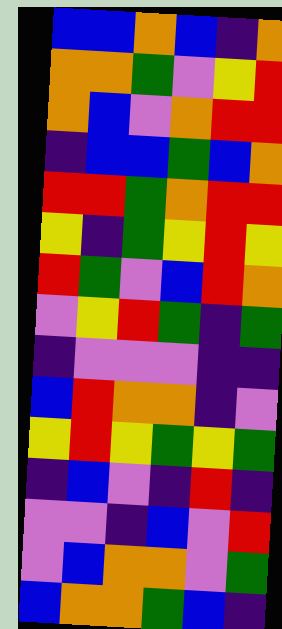[["blue", "blue", "orange", "blue", "indigo", "orange"], ["orange", "orange", "green", "violet", "yellow", "red"], ["orange", "blue", "violet", "orange", "red", "red"], ["indigo", "blue", "blue", "green", "blue", "orange"], ["red", "red", "green", "orange", "red", "red"], ["yellow", "indigo", "green", "yellow", "red", "yellow"], ["red", "green", "violet", "blue", "red", "orange"], ["violet", "yellow", "red", "green", "indigo", "green"], ["indigo", "violet", "violet", "violet", "indigo", "indigo"], ["blue", "red", "orange", "orange", "indigo", "violet"], ["yellow", "red", "yellow", "green", "yellow", "green"], ["indigo", "blue", "violet", "indigo", "red", "indigo"], ["violet", "violet", "indigo", "blue", "violet", "red"], ["violet", "blue", "orange", "orange", "violet", "green"], ["blue", "orange", "orange", "green", "blue", "indigo"]]